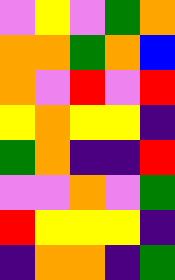[["violet", "yellow", "violet", "green", "orange"], ["orange", "orange", "green", "orange", "blue"], ["orange", "violet", "red", "violet", "red"], ["yellow", "orange", "yellow", "yellow", "indigo"], ["green", "orange", "indigo", "indigo", "red"], ["violet", "violet", "orange", "violet", "green"], ["red", "yellow", "yellow", "yellow", "indigo"], ["indigo", "orange", "orange", "indigo", "green"]]